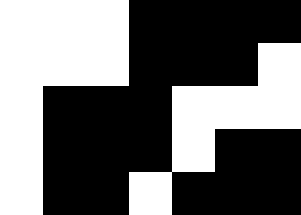[["white", "white", "white", "black", "black", "black", "black"], ["white", "white", "white", "black", "black", "black", "white"], ["white", "black", "black", "black", "white", "white", "white"], ["white", "black", "black", "black", "white", "black", "black"], ["white", "black", "black", "white", "black", "black", "black"]]